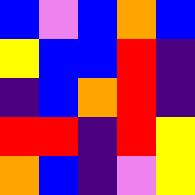[["blue", "violet", "blue", "orange", "blue"], ["yellow", "blue", "blue", "red", "indigo"], ["indigo", "blue", "orange", "red", "indigo"], ["red", "red", "indigo", "red", "yellow"], ["orange", "blue", "indigo", "violet", "yellow"]]